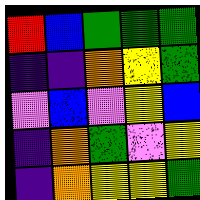[["red", "blue", "green", "green", "green"], ["indigo", "indigo", "orange", "yellow", "green"], ["violet", "blue", "violet", "yellow", "blue"], ["indigo", "orange", "green", "violet", "yellow"], ["indigo", "orange", "yellow", "yellow", "green"]]